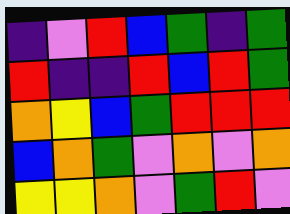[["indigo", "violet", "red", "blue", "green", "indigo", "green"], ["red", "indigo", "indigo", "red", "blue", "red", "green"], ["orange", "yellow", "blue", "green", "red", "red", "red"], ["blue", "orange", "green", "violet", "orange", "violet", "orange"], ["yellow", "yellow", "orange", "violet", "green", "red", "violet"]]